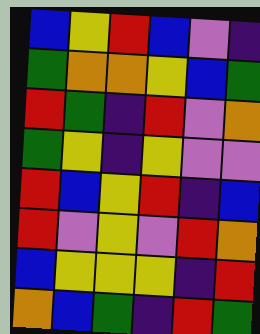[["blue", "yellow", "red", "blue", "violet", "indigo"], ["green", "orange", "orange", "yellow", "blue", "green"], ["red", "green", "indigo", "red", "violet", "orange"], ["green", "yellow", "indigo", "yellow", "violet", "violet"], ["red", "blue", "yellow", "red", "indigo", "blue"], ["red", "violet", "yellow", "violet", "red", "orange"], ["blue", "yellow", "yellow", "yellow", "indigo", "red"], ["orange", "blue", "green", "indigo", "red", "green"]]